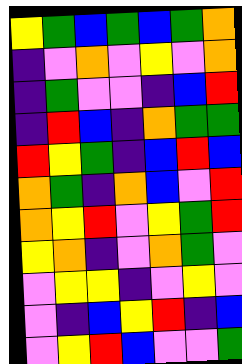[["yellow", "green", "blue", "green", "blue", "green", "orange"], ["indigo", "violet", "orange", "violet", "yellow", "violet", "orange"], ["indigo", "green", "violet", "violet", "indigo", "blue", "red"], ["indigo", "red", "blue", "indigo", "orange", "green", "green"], ["red", "yellow", "green", "indigo", "blue", "red", "blue"], ["orange", "green", "indigo", "orange", "blue", "violet", "red"], ["orange", "yellow", "red", "violet", "yellow", "green", "red"], ["yellow", "orange", "indigo", "violet", "orange", "green", "violet"], ["violet", "yellow", "yellow", "indigo", "violet", "yellow", "violet"], ["violet", "indigo", "blue", "yellow", "red", "indigo", "blue"], ["violet", "yellow", "red", "blue", "violet", "violet", "green"]]